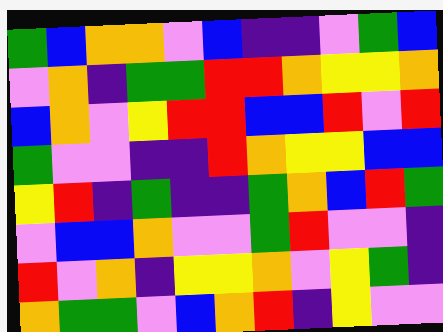[["green", "blue", "orange", "orange", "violet", "blue", "indigo", "indigo", "violet", "green", "blue"], ["violet", "orange", "indigo", "green", "green", "red", "red", "orange", "yellow", "yellow", "orange"], ["blue", "orange", "violet", "yellow", "red", "red", "blue", "blue", "red", "violet", "red"], ["green", "violet", "violet", "indigo", "indigo", "red", "orange", "yellow", "yellow", "blue", "blue"], ["yellow", "red", "indigo", "green", "indigo", "indigo", "green", "orange", "blue", "red", "green"], ["violet", "blue", "blue", "orange", "violet", "violet", "green", "red", "violet", "violet", "indigo"], ["red", "violet", "orange", "indigo", "yellow", "yellow", "orange", "violet", "yellow", "green", "indigo"], ["orange", "green", "green", "violet", "blue", "orange", "red", "indigo", "yellow", "violet", "violet"]]